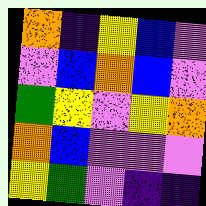[["orange", "indigo", "yellow", "blue", "violet"], ["violet", "blue", "orange", "blue", "violet"], ["green", "yellow", "violet", "yellow", "orange"], ["orange", "blue", "violet", "violet", "violet"], ["yellow", "green", "violet", "indigo", "indigo"]]